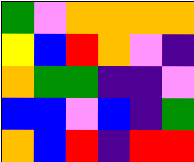[["green", "violet", "orange", "orange", "orange", "orange"], ["yellow", "blue", "red", "orange", "violet", "indigo"], ["orange", "green", "green", "indigo", "indigo", "violet"], ["blue", "blue", "violet", "blue", "indigo", "green"], ["orange", "blue", "red", "indigo", "red", "red"]]